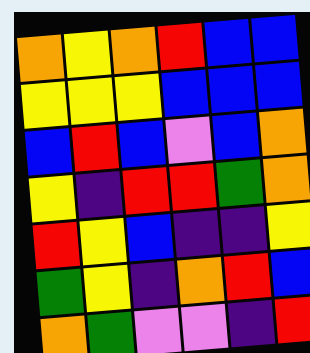[["orange", "yellow", "orange", "red", "blue", "blue"], ["yellow", "yellow", "yellow", "blue", "blue", "blue"], ["blue", "red", "blue", "violet", "blue", "orange"], ["yellow", "indigo", "red", "red", "green", "orange"], ["red", "yellow", "blue", "indigo", "indigo", "yellow"], ["green", "yellow", "indigo", "orange", "red", "blue"], ["orange", "green", "violet", "violet", "indigo", "red"]]